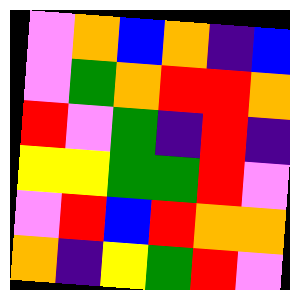[["violet", "orange", "blue", "orange", "indigo", "blue"], ["violet", "green", "orange", "red", "red", "orange"], ["red", "violet", "green", "indigo", "red", "indigo"], ["yellow", "yellow", "green", "green", "red", "violet"], ["violet", "red", "blue", "red", "orange", "orange"], ["orange", "indigo", "yellow", "green", "red", "violet"]]